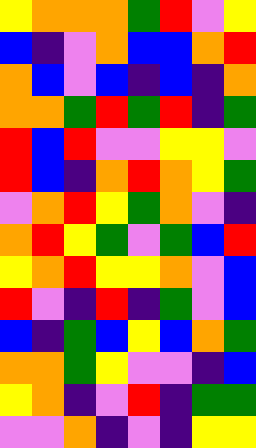[["yellow", "orange", "orange", "orange", "green", "red", "violet", "yellow"], ["blue", "indigo", "violet", "orange", "blue", "blue", "orange", "red"], ["orange", "blue", "violet", "blue", "indigo", "blue", "indigo", "orange"], ["orange", "orange", "green", "red", "green", "red", "indigo", "green"], ["red", "blue", "red", "violet", "violet", "yellow", "yellow", "violet"], ["red", "blue", "indigo", "orange", "red", "orange", "yellow", "green"], ["violet", "orange", "red", "yellow", "green", "orange", "violet", "indigo"], ["orange", "red", "yellow", "green", "violet", "green", "blue", "red"], ["yellow", "orange", "red", "yellow", "yellow", "orange", "violet", "blue"], ["red", "violet", "indigo", "red", "indigo", "green", "violet", "blue"], ["blue", "indigo", "green", "blue", "yellow", "blue", "orange", "green"], ["orange", "orange", "green", "yellow", "violet", "violet", "indigo", "blue"], ["yellow", "orange", "indigo", "violet", "red", "indigo", "green", "green"], ["violet", "violet", "orange", "indigo", "violet", "indigo", "yellow", "yellow"]]